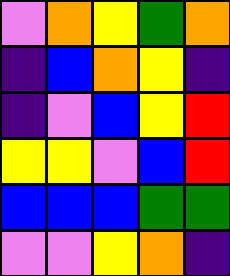[["violet", "orange", "yellow", "green", "orange"], ["indigo", "blue", "orange", "yellow", "indigo"], ["indigo", "violet", "blue", "yellow", "red"], ["yellow", "yellow", "violet", "blue", "red"], ["blue", "blue", "blue", "green", "green"], ["violet", "violet", "yellow", "orange", "indigo"]]